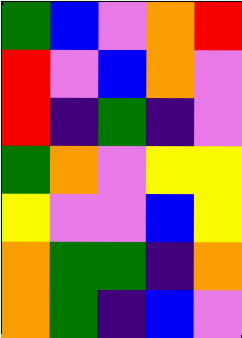[["green", "blue", "violet", "orange", "red"], ["red", "violet", "blue", "orange", "violet"], ["red", "indigo", "green", "indigo", "violet"], ["green", "orange", "violet", "yellow", "yellow"], ["yellow", "violet", "violet", "blue", "yellow"], ["orange", "green", "green", "indigo", "orange"], ["orange", "green", "indigo", "blue", "violet"]]